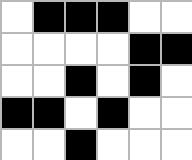[["white", "black", "black", "black", "white", "white"], ["white", "white", "white", "white", "black", "black"], ["white", "white", "black", "white", "black", "white"], ["black", "black", "white", "black", "white", "white"], ["white", "white", "black", "white", "white", "white"]]